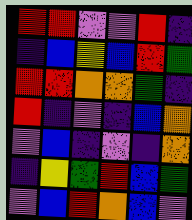[["red", "red", "violet", "violet", "red", "indigo"], ["indigo", "blue", "yellow", "blue", "red", "green"], ["red", "red", "orange", "orange", "green", "indigo"], ["red", "indigo", "violet", "indigo", "blue", "orange"], ["violet", "blue", "indigo", "violet", "indigo", "orange"], ["indigo", "yellow", "green", "red", "blue", "green"], ["violet", "blue", "red", "orange", "blue", "violet"]]